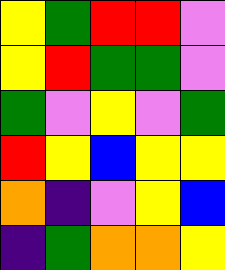[["yellow", "green", "red", "red", "violet"], ["yellow", "red", "green", "green", "violet"], ["green", "violet", "yellow", "violet", "green"], ["red", "yellow", "blue", "yellow", "yellow"], ["orange", "indigo", "violet", "yellow", "blue"], ["indigo", "green", "orange", "orange", "yellow"]]